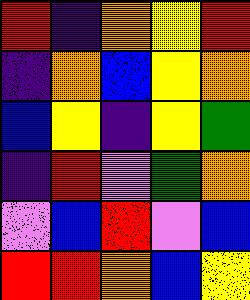[["red", "indigo", "orange", "yellow", "red"], ["indigo", "orange", "blue", "yellow", "orange"], ["blue", "yellow", "indigo", "yellow", "green"], ["indigo", "red", "violet", "green", "orange"], ["violet", "blue", "red", "violet", "blue"], ["red", "red", "orange", "blue", "yellow"]]